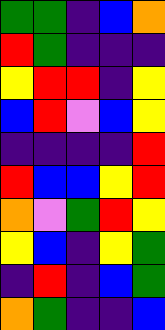[["green", "green", "indigo", "blue", "orange"], ["red", "green", "indigo", "indigo", "indigo"], ["yellow", "red", "red", "indigo", "yellow"], ["blue", "red", "violet", "blue", "yellow"], ["indigo", "indigo", "indigo", "indigo", "red"], ["red", "blue", "blue", "yellow", "red"], ["orange", "violet", "green", "red", "yellow"], ["yellow", "blue", "indigo", "yellow", "green"], ["indigo", "red", "indigo", "blue", "green"], ["orange", "green", "indigo", "indigo", "blue"]]